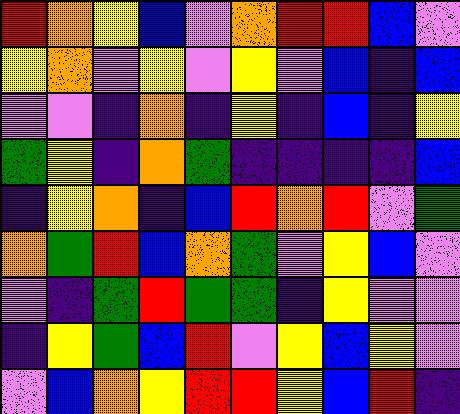[["red", "orange", "yellow", "blue", "violet", "orange", "red", "red", "blue", "violet"], ["yellow", "orange", "violet", "yellow", "violet", "yellow", "violet", "blue", "indigo", "blue"], ["violet", "violet", "indigo", "orange", "indigo", "yellow", "indigo", "blue", "indigo", "yellow"], ["green", "yellow", "indigo", "orange", "green", "indigo", "indigo", "indigo", "indigo", "blue"], ["indigo", "yellow", "orange", "indigo", "blue", "red", "orange", "red", "violet", "green"], ["orange", "green", "red", "blue", "orange", "green", "violet", "yellow", "blue", "violet"], ["violet", "indigo", "green", "red", "green", "green", "indigo", "yellow", "violet", "violet"], ["indigo", "yellow", "green", "blue", "red", "violet", "yellow", "blue", "yellow", "violet"], ["violet", "blue", "orange", "yellow", "red", "red", "yellow", "blue", "red", "indigo"]]